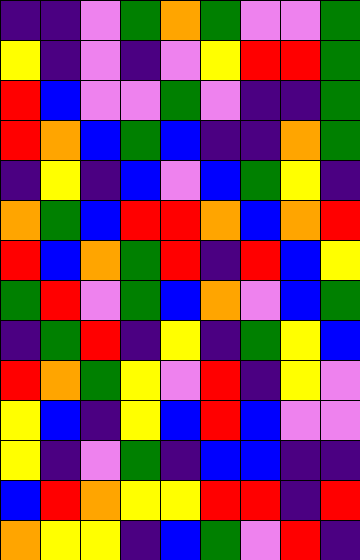[["indigo", "indigo", "violet", "green", "orange", "green", "violet", "violet", "green"], ["yellow", "indigo", "violet", "indigo", "violet", "yellow", "red", "red", "green"], ["red", "blue", "violet", "violet", "green", "violet", "indigo", "indigo", "green"], ["red", "orange", "blue", "green", "blue", "indigo", "indigo", "orange", "green"], ["indigo", "yellow", "indigo", "blue", "violet", "blue", "green", "yellow", "indigo"], ["orange", "green", "blue", "red", "red", "orange", "blue", "orange", "red"], ["red", "blue", "orange", "green", "red", "indigo", "red", "blue", "yellow"], ["green", "red", "violet", "green", "blue", "orange", "violet", "blue", "green"], ["indigo", "green", "red", "indigo", "yellow", "indigo", "green", "yellow", "blue"], ["red", "orange", "green", "yellow", "violet", "red", "indigo", "yellow", "violet"], ["yellow", "blue", "indigo", "yellow", "blue", "red", "blue", "violet", "violet"], ["yellow", "indigo", "violet", "green", "indigo", "blue", "blue", "indigo", "indigo"], ["blue", "red", "orange", "yellow", "yellow", "red", "red", "indigo", "red"], ["orange", "yellow", "yellow", "indigo", "blue", "green", "violet", "red", "indigo"]]